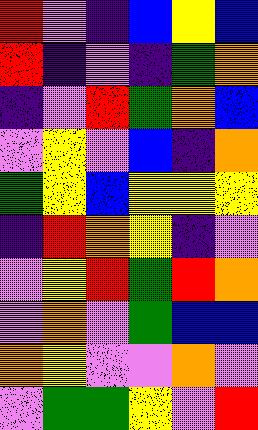[["red", "violet", "indigo", "blue", "yellow", "blue"], ["red", "indigo", "violet", "indigo", "green", "orange"], ["indigo", "violet", "red", "green", "orange", "blue"], ["violet", "yellow", "violet", "blue", "indigo", "orange"], ["green", "yellow", "blue", "yellow", "yellow", "yellow"], ["indigo", "red", "orange", "yellow", "indigo", "violet"], ["violet", "yellow", "red", "green", "red", "orange"], ["violet", "orange", "violet", "green", "blue", "blue"], ["orange", "yellow", "violet", "violet", "orange", "violet"], ["violet", "green", "green", "yellow", "violet", "red"]]